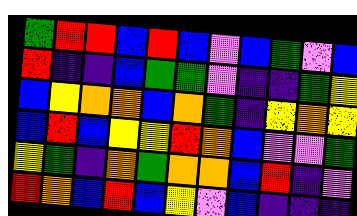[["green", "red", "red", "blue", "red", "blue", "violet", "blue", "green", "violet", "blue"], ["red", "indigo", "indigo", "blue", "green", "green", "violet", "indigo", "indigo", "green", "yellow"], ["blue", "yellow", "orange", "orange", "blue", "orange", "green", "indigo", "yellow", "orange", "yellow"], ["blue", "red", "blue", "yellow", "yellow", "red", "orange", "blue", "violet", "violet", "green"], ["yellow", "green", "indigo", "orange", "green", "orange", "orange", "blue", "red", "indigo", "violet"], ["red", "orange", "blue", "red", "blue", "yellow", "violet", "blue", "indigo", "indigo", "indigo"]]